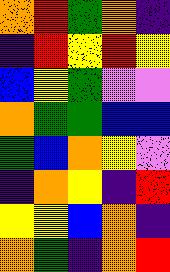[["orange", "red", "green", "orange", "indigo"], ["indigo", "red", "yellow", "red", "yellow"], ["blue", "yellow", "green", "violet", "violet"], ["orange", "green", "green", "blue", "blue"], ["green", "blue", "orange", "yellow", "violet"], ["indigo", "orange", "yellow", "indigo", "red"], ["yellow", "yellow", "blue", "orange", "indigo"], ["orange", "green", "indigo", "orange", "red"]]